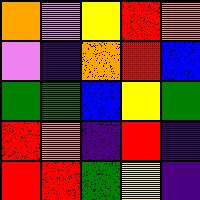[["orange", "violet", "yellow", "red", "orange"], ["violet", "indigo", "orange", "red", "blue"], ["green", "green", "blue", "yellow", "green"], ["red", "orange", "indigo", "red", "indigo"], ["red", "red", "green", "yellow", "indigo"]]